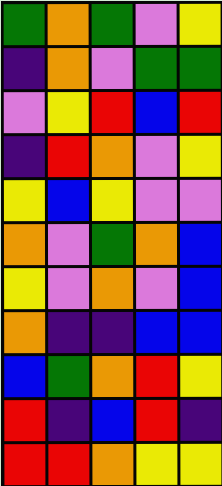[["green", "orange", "green", "violet", "yellow"], ["indigo", "orange", "violet", "green", "green"], ["violet", "yellow", "red", "blue", "red"], ["indigo", "red", "orange", "violet", "yellow"], ["yellow", "blue", "yellow", "violet", "violet"], ["orange", "violet", "green", "orange", "blue"], ["yellow", "violet", "orange", "violet", "blue"], ["orange", "indigo", "indigo", "blue", "blue"], ["blue", "green", "orange", "red", "yellow"], ["red", "indigo", "blue", "red", "indigo"], ["red", "red", "orange", "yellow", "yellow"]]